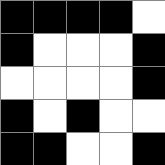[["black", "black", "black", "black", "white"], ["black", "white", "white", "white", "black"], ["white", "white", "white", "white", "black"], ["black", "white", "black", "white", "white"], ["black", "black", "white", "white", "black"]]